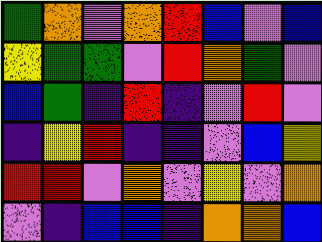[["green", "orange", "violet", "orange", "red", "blue", "violet", "blue"], ["yellow", "green", "green", "violet", "red", "orange", "green", "violet"], ["blue", "green", "indigo", "red", "indigo", "violet", "red", "violet"], ["indigo", "yellow", "red", "indigo", "indigo", "violet", "blue", "yellow"], ["red", "red", "violet", "orange", "violet", "yellow", "violet", "orange"], ["violet", "indigo", "blue", "blue", "indigo", "orange", "orange", "blue"]]